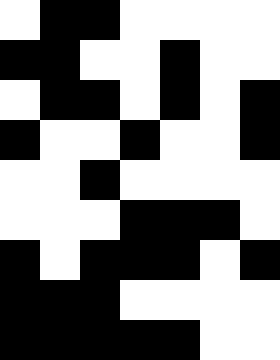[["white", "black", "black", "white", "white", "white", "white"], ["black", "black", "white", "white", "black", "white", "white"], ["white", "black", "black", "white", "black", "white", "black"], ["black", "white", "white", "black", "white", "white", "black"], ["white", "white", "black", "white", "white", "white", "white"], ["white", "white", "white", "black", "black", "black", "white"], ["black", "white", "black", "black", "black", "white", "black"], ["black", "black", "black", "white", "white", "white", "white"], ["black", "black", "black", "black", "black", "white", "white"]]